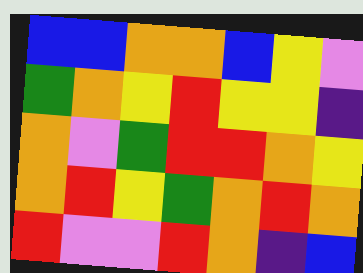[["blue", "blue", "orange", "orange", "blue", "yellow", "violet"], ["green", "orange", "yellow", "red", "yellow", "yellow", "indigo"], ["orange", "violet", "green", "red", "red", "orange", "yellow"], ["orange", "red", "yellow", "green", "orange", "red", "orange"], ["red", "violet", "violet", "red", "orange", "indigo", "blue"]]